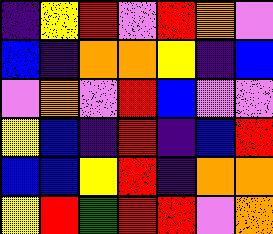[["indigo", "yellow", "red", "violet", "red", "orange", "violet"], ["blue", "indigo", "orange", "orange", "yellow", "indigo", "blue"], ["violet", "orange", "violet", "red", "blue", "violet", "violet"], ["yellow", "blue", "indigo", "red", "indigo", "blue", "red"], ["blue", "blue", "yellow", "red", "indigo", "orange", "orange"], ["yellow", "red", "green", "red", "red", "violet", "orange"]]